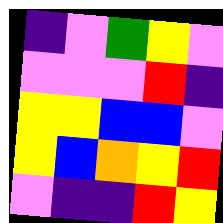[["indigo", "violet", "green", "yellow", "violet"], ["violet", "violet", "violet", "red", "indigo"], ["yellow", "yellow", "blue", "blue", "violet"], ["yellow", "blue", "orange", "yellow", "red"], ["violet", "indigo", "indigo", "red", "yellow"]]